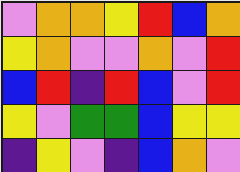[["violet", "orange", "orange", "yellow", "red", "blue", "orange"], ["yellow", "orange", "violet", "violet", "orange", "violet", "red"], ["blue", "red", "indigo", "red", "blue", "violet", "red"], ["yellow", "violet", "green", "green", "blue", "yellow", "yellow"], ["indigo", "yellow", "violet", "indigo", "blue", "orange", "violet"]]